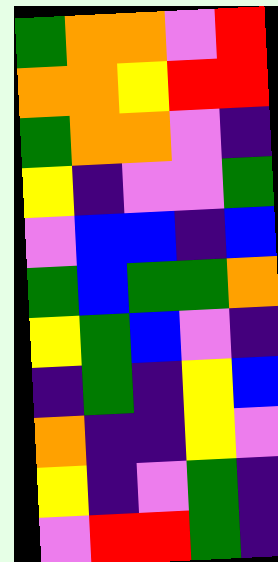[["green", "orange", "orange", "violet", "red"], ["orange", "orange", "yellow", "red", "red"], ["green", "orange", "orange", "violet", "indigo"], ["yellow", "indigo", "violet", "violet", "green"], ["violet", "blue", "blue", "indigo", "blue"], ["green", "blue", "green", "green", "orange"], ["yellow", "green", "blue", "violet", "indigo"], ["indigo", "green", "indigo", "yellow", "blue"], ["orange", "indigo", "indigo", "yellow", "violet"], ["yellow", "indigo", "violet", "green", "indigo"], ["violet", "red", "red", "green", "indigo"]]